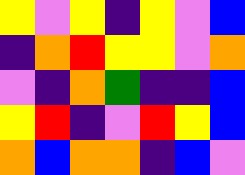[["yellow", "violet", "yellow", "indigo", "yellow", "violet", "blue"], ["indigo", "orange", "red", "yellow", "yellow", "violet", "orange"], ["violet", "indigo", "orange", "green", "indigo", "indigo", "blue"], ["yellow", "red", "indigo", "violet", "red", "yellow", "blue"], ["orange", "blue", "orange", "orange", "indigo", "blue", "violet"]]